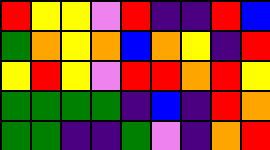[["red", "yellow", "yellow", "violet", "red", "indigo", "indigo", "red", "blue"], ["green", "orange", "yellow", "orange", "blue", "orange", "yellow", "indigo", "red"], ["yellow", "red", "yellow", "violet", "red", "red", "orange", "red", "yellow"], ["green", "green", "green", "green", "indigo", "blue", "indigo", "red", "orange"], ["green", "green", "indigo", "indigo", "green", "violet", "indigo", "orange", "red"]]